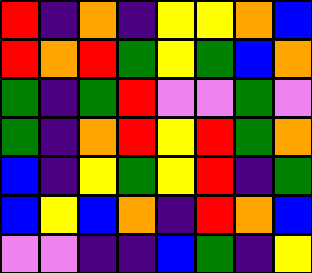[["red", "indigo", "orange", "indigo", "yellow", "yellow", "orange", "blue"], ["red", "orange", "red", "green", "yellow", "green", "blue", "orange"], ["green", "indigo", "green", "red", "violet", "violet", "green", "violet"], ["green", "indigo", "orange", "red", "yellow", "red", "green", "orange"], ["blue", "indigo", "yellow", "green", "yellow", "red", "indigo", "green"], ["blue", "yellow", "blue", "orange", "indigo", "red", "orange", "blue"], ["violet", "violet", "indigo", "indigo", "blue", "green", "indigo", "yellow"]]